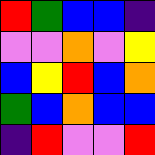[["red", "green", "blue", "blue", "indigo"], ["violet", "violet", "orange", "violet", "yellow"], ["blue", "yellow", "red", "blue", "orange"], ["green", "blue", "orange", "blue", "blue"], ["indigo", "red", "violet", "violet", "red"]]